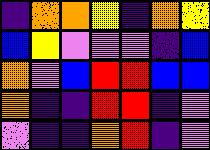[["indigo", "orange", "orange", "yellow", "indigo", "orange", "yellow"], ["blue", "yellow", "violet", "violet", "violet", "indigo", "blue"], ["orange", "violet", "blue", "red", "red", "blue", "blue"], ["orange", "indigo", "indigo", "red", "red", "indigo", "violet"], ["violet", "indigo", "indigo", "orange", "red", "indigo", "violet"]]